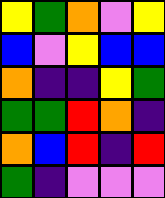[["yellow", "green", "orange", "violet", "yellow"], ["blue", "violet", "yellow", "blue", "blue"], ["orange", "indigo", "indigo", "yellow", "green"], ["green", "green", "red", "orange", "indigo"], ["orange", "blue", "red", "indigo", "red"], ["green", "indigo", "violet", "violet", "violet"]]